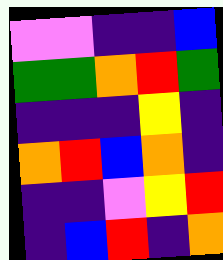[["violet", "violet", "indigo", "indigo", "blue"], ["green", "green", "orange", "red", "green"], ["indigo", "indigo", "indigo", "yellow", "indigo"], ["orange", "red", "blue", "orange", "indigo"], ["indigo", "indigo", "violet", "yellow", "red"], ["indigo", "blue", "red", "indigo", "orange"]]